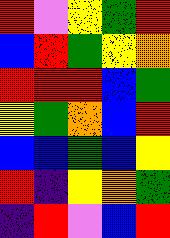[["red", "violet", "yellow", "green", "red"], ["blue", "red", "green", "yellow", "orange"], ["red", "red", "red", "blue", "green"], ["yellow", "green", "orange", "blue", "red"], ["blue", "blue", "green", "blue", "yellow"], ["red", "indigo", "yellow", "orange", "green"], ["indigo", "red", "violet", "blue", "red"]]